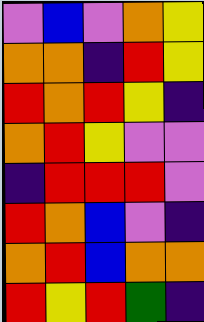[["violet", "blue", "violet", "orange", "yellow"], ["orange", "orange", "indigo", "red", "yellow"], ["red", "orange", "red", "yellow", "indigo"], ["orange", "red", "yellow", "violet", "violet"], ["indigo", "red", "red", "red", "violet"], ["red", "orange", "blue", "violet", "indigo"], ["orange", "red", "blue", "orange", "orange"], ["red", "yellow", "red", "green", "indigo"]]